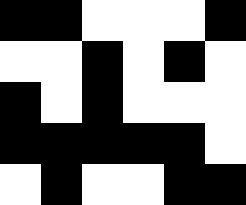[["black", "black", "white", "white", "white", "black"], ["white", "white", "black", "white", "black", "white"], ["black", "white", "black", "white", "white", "white"], ["black", "black", "black", "black", "black", "white"], ["white", "black", "white", "white", "black", "black"]]